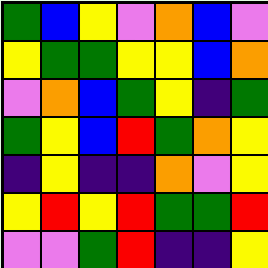[["green", "blue", "yellow", "violet", "orange", "blue", "violet"], ["yellow", "green", "green", "yellow", "yellow", "blue", "orange"], ["violet", "orange", "blue", "green", "yellow", "indigo", "green"], ["green", "yellow", "blue", "red", "green", "orange", "yellow"], ["indigo", "yellow", "indigo", "indigo", "orange", "violet", "yellow"], ["yellow", "red", "yellow", "red", "green", "green", "red"], ["violet", "violet", "green", "red", "indigo", "indigo", "yellow"]]